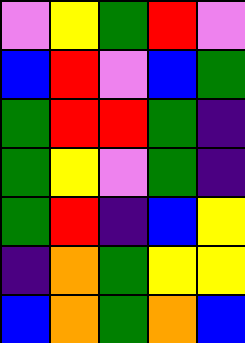[["violet", "yellow", "green", "red", "violet"], ["blue", "red", "violet", "blue", "green"], ["green", "red", "red", "green", "indigo"], ["green", "yellow", "violet", "green", "indigo"], ["green", "red", "indigo", "blue", "yellow"], ["indigo", "orange", "green", "yellow", "yellow"], ["blue", "orange", "green", "orange", "blue"]]